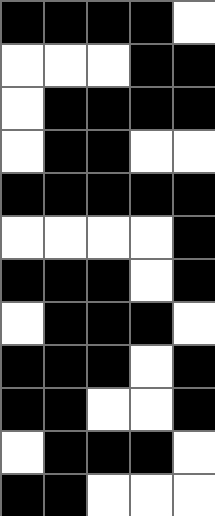[["black", "black", "black", "black", "white"], ["white", "white", "white", "black", "black"], ["white", "black", "black", "black", "black"], ["white", "black", "black", "white", "white"], ["black", "black", "black", "black", "black"], ["white", "white", "white", "white", "black"], ["black", "black", "black", "white", "black"], ["white", "black", "black", "black", "white"], ["black", "black", "black", "white", "black"], ["black", "black", "white", "white", "black"], ["white", "black", "black", "black", "white"], ["black", "black", "white", "white", "white"]]